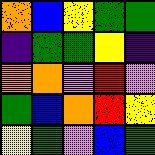[["orange", "blue", "yellow", "green", "green"], ["indigo", "green", "green", "yellow", "indigo"], ["orange", "orange", "violet", "red", "violet"], ["green", "blue", "orange", "red", "yellow"], ["yellow", "green", "violet", "blue", "green"]]